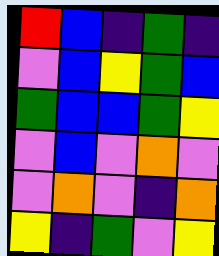[["red", "blue", "indigo", "green", "indigo"], ["violet", "blue", "yellow", "green", "blue"], ["green", "blue", "blue", "green", "yellow"], ["violet", "blue", "violet", "orange", "violet"], ["violet", "orange", "violet", "indigo", "orange"], ["yellow", "indigo", "green", "violet", "yellow"]]